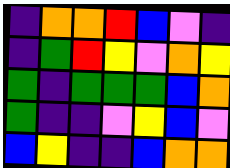[["indigo", "orange", "orange", "red", "blue", "violet", "indigo"], ["indigo", "green", "red", "yellow", "violet", "orange", "yellow"], ["green", "indigo", "green", "green", "green", "blue", "orange"], ["green", "indigo", "indigo", "violet", "yellow", "blue", "violet"], ["blue", "yellow", "indigo", "indigo", "blue", "orange", "orange"]]